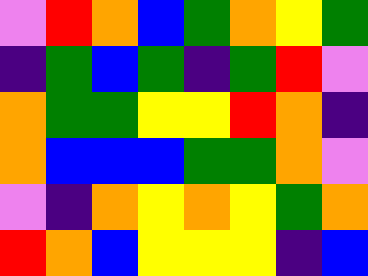[["violet", "red", "orange", "blue", "green", "orange", "yellow", "green"], ["indigo", "green", "blue", "green", "indigo", "green", "red", "violet"], ["orange", "green", "green", "yellow", "yellow", "red", "orange", "indigo"], ["orange", "blue", "blue", "blue", "green", "green", "orange", "violet"], ["violet", "indigo", "orange", "yellow", "orange", "yellow", "green", "orange"], ["red", "orange", "blue", "yellow", "yellow", "yellow", "indigo", "blue"]]